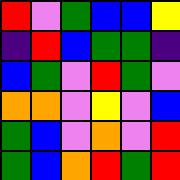[["red", "violet", "green", "blue", "blue", "yellow"], ["indigo", "red", "blue", "green", "green", "indigo"], ["blue", "green", "violet", "red", "green", "violet"], ["orange", "orange", "violet", "yellow", "violet", "blue"], ["green", "blue", "violet", "orange", "violet", "red"], ["green", "blue", "orange", "red", "green", "red"]]